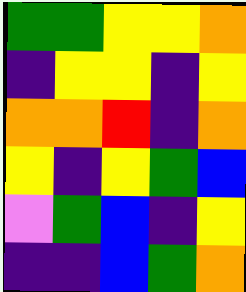[["green", "green", "yellow", "yellow", "orange"], ["indigo", "yellow", "yellow", "indigo", "yellow"], ["orange", "orange", "red", "indigo", "orange"], ["yellow", "indigo", "yellow", "green", "blue"], ["violet", "green", "blue", "indigo", "yellow"], ["indigo", "indigo", "blue", "green", "orange"]]